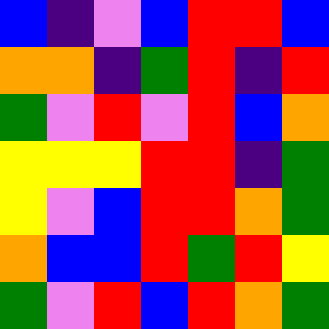[["blue", "indigo", "violet", "blue", "red", "red", "blue"], ["orange", "orange", "indigo", "green", "red", "indigo", "red"], ["green", "violet", "red", "violet", "red", "blue", "orange"], ["yellow", "yellow", "yellow", "red", "red", "indigo", "green"], ["yellow", "violet", "blue", "red", "red", "orange", "green"], ["orange", "blue", "blue", "red", "green", "red", "yellow"], ["green", "violet", "red", "blue", "red", "orange", "green"]]